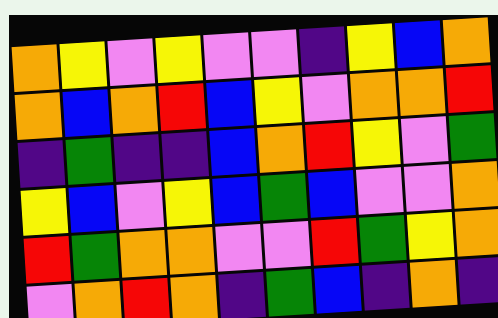[["orange", "yellow", "violet", "yellow", "violet", "violet", "indigo", "yellow", "blue", "orange"], ["orange", "blue", "orange", "red", "blue", "yellow", "violet", "orange", "orange", "red"], ["indigo", "green", "indigo", "indigo", "blue", "orange", "red", "yellow", "violet", "green"], ["yellow", "blue", "violet", "yellow", "blue", "green", "blue", "violet", "violet", "orange"], ["red", "green", "orange", "orange", "violet", "violet", "red", "green", "yellow", "orange"], ["violet", "orange", "red", "orange", "indigo", "green", "blue", "indigo", "orange", "indigo"]]